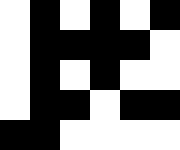[["white", "black", "white", "black", "white", "black"], ["white", "black", "black", "black", "black", "white"], ["white", "black", "white", "black", "white", "white"], ["white", "black", "black", "white", "black", "black"], ["black", "black", "white", "white", "white", "white"]]